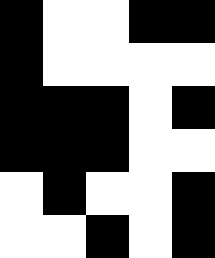[["black", "white", "white", "black", "black"], ["black", "white", "white", "white", "white"], ["black", "black", "black", "white", "black"], ["black", "black", "black", "white", "white"], ["white", "black", "white", "white", "black"], ["white", "white", "black", "white", "black"]]